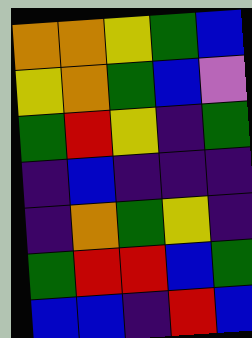[["orange", "orange", "yellow", "green", "blue"], ["yellow", "orange", "green", "blue", "violet"], ["green", "red", "yellow", "indigo", "green"], ["indigo", "blue", "indigo", "indigo", "indigo"], ["indigo", "orange", "green", "yellow", "indigo"], ["green", "red", "red", "blue", "green"], ["blue", "blue", "indigo", "red", "blue"]]